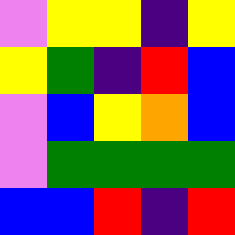[["violet", "yellow", "yellow", "indigo", "yellow"], ["yellow", "green", "indigo", "red", "blue"], ["violet", "blue", "yellow", "orange", "blue"], ["violet", "green", "green", "green", "green"], ["blue", "blue", "red", "indigo", "red"]]